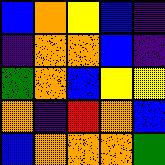[["blue", "orange", "yellow", "blue", "indigo"], ["indigo", "orange", "orange", "blue", "indigo"], ["green", "orange", "blue", "yellow", "yellow"], ["orange", "indigo", "red", "orange", "blue"], ["blue", "orange", "orange", "orange", "green"]]